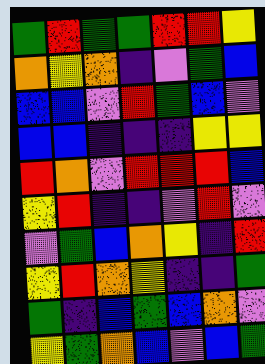[["green", "red", "green", "green", "red", "red", "yellow"], ["orange", "yellow", "orange", "indigo", "violet", "green", "blue"], ["blue", "blue", "violet", "red", "green", "blue", "violet"], ["blue", "blue", "indigo", "indigo", "indigo", "yellow", "yellow"], ["red", "orange", "violet", "red", "red", "red", "blue"], ["yellow", "red", "indigo", "indigo", "violet", "red", "violet"], ["violet", "green", "blue", "orange", "yellow", "indigo", "red"], ["yellow", "red", "orange", "yellow", "indigo", "indigo", "green"], ["green", "indigo", "blue", "green", "blue", "orange", "violet"], ["yellow", "green", "orange", "blue", "violet", "blue", "green"]]